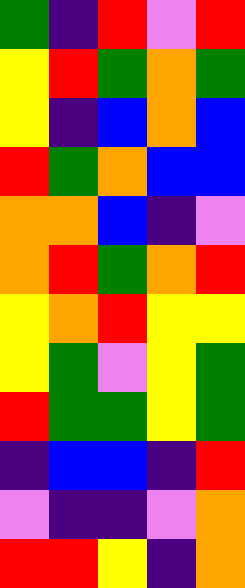[["green", "indigo", "red", "violet", "red"], ["yellow", "red", "green", "orange", "green"], ["yellow", "indigo", "blue", "orange", "blue"], ["red", "green", "orange", "blue", "blue"], ["orange", "orange", "blue", "indigo", "violet"], ["orange", "red", "green", "orange", "red"], ["yellow", "orange", "red", "yellow", "yellow"], ["yellow", "green", "violet", "yellow", "green"], ["red", "green", "green", "yellow", "green"], ["indigo", "blue", "blue", "indigo", "red"], ["violet", "indigo", "indigo", "violet", "orange"], ["red", "red", "yellow", "indigo", "orange"]]